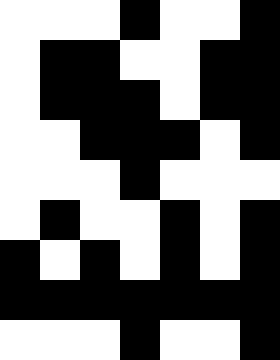[["white", "white", "white", "black", "white", "white", "black"], ["white", "black", "black", "white", "white", "black", "black"], ["white", "black", "black", "black", "white", "black", "black"], ["white", "white", "black", "black", "black", "white", "black"], ["white", "white", "white", "black", "white", "white", "white"], ["white", "black", "white", "white", "black", "white", "black"], ["black", "white", "black", "white", "black", "white", "black"], ["black", "black", "black", "black", "black", "black", "black"], ["white", "white", "white", "black", "white", "white", "black"]]